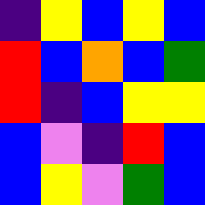[["indigo", "yellow", "blue", "yellow", "blue"], ["red", "blue", "orange", "blue", "green"], ["red", "indigo", "blue", "yellow", "yellow"], ["blue", "violet", "indigo", "red", "blue"], ["blue", "yellow", "violet", "green", "blue"]]